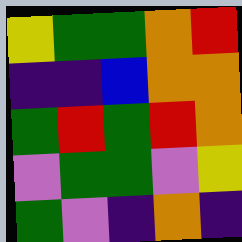[["yellow", "green", "green", "orange", "red"], ["indigo", "indigo", "blue", "orange", "orange"], ["green", "red", "green", "red", "orange"], ["violet", "green", "green", "violet", "yellow"], ["green", "violet", "indigo", "orange", "indigo"]]